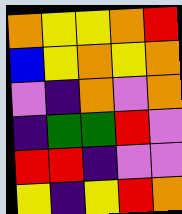[["orange", "yellow", "yellow", "orange", "red"], ["blue", "yellow", "orange", "yellow", "orange"], ["violet", "indigo", "orange", "violet", "orange"], ["indigo", "green", "green", "red", "violet"], ["red", "red", "indigo", "violet", "violet"], ["yellow", "indigo", "yellow", "red", "orange"]]